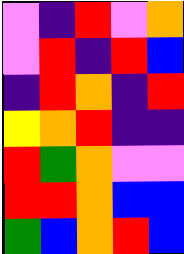[["violet", "indigo", "red", "violet", "orange"], ["violet", "red", "indigo", "red", "blue"], ["indigo", "red", "orange", "indigo", "red"], ["yellow", "orange", "red", "indigo", "indigo"], ["red", "green", "orange", "violet", "violet"], ["red", "red", "orange", "blue", "blue"], ["green", "blue", "orange", "red", "blue"]]